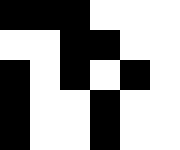[["black", "black", "black", "white", "white", "white"], ["white", "white", "black", "black", "white", "white"], ["black", "white", "black", "white", "black", "white"], ["black", "white", "white", "black", "white", "white"], ["black", "white", "white", "black", "white", "white"]]